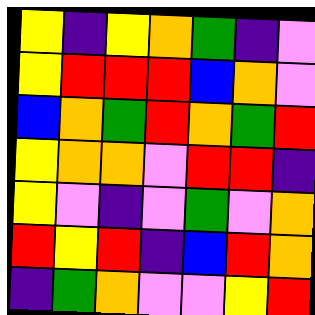[["yellow", "indigo", "yellow", "orange", "green", "indigo", "violet"], ["yellow", "red", "red", "red", "blue", "orange", "violet"], ["blue", "orange", "green", "red", "orange", "green", "red"], ["yellow", "orange", "orange", "violet", "red", "red", "indigo"], ["yellow", "violet", "indigo", "violet", "green", "violet", "orange"], ["red", "yellow", "red", "indigo", "blue", "red", "orange"], ["indigo", "green", "orange", "violet", "violet", "yellow", "red"]]